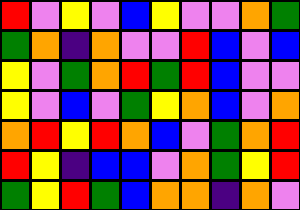[["red", "violet", "yellow", "violet", "blue", "yellow", "violet", "violet", "orange", "green"], ["green", "orange", "indigo", "orange", "violet", "violet", "red", "blue", "violet", "blue"], ["yellow", "violet", "green", "orange", "red", "green", "red", "blue", "violet", "violet"], ["yellow", "violet", "blue", "violet", "green", "yellow", "orange", "blue", "violet", "orange"], ["orange", "red", "yellow", "red", "orange", "blue", "violet", "green", "orange", "red"], ["red", "yellow", "indigo", "blue", "blue", "violet", "orange", "green", "yellow", "red"], ["green", "yellow", "red", "green", "blue", "orange", "orange", "indigo", "orange", "violet"]]